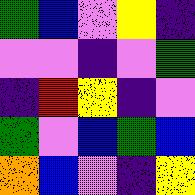[["green", "blue", "violet", "yellow", "indigo"], ["violet", "violet", "indigo", "violet", "green"], ["indigo", "red", "yellow", "indigo", "violet"], ["green", "violet", "blue", "green", "blue"], ["orange", "blue", "violet", "indigo", "yellow"]]